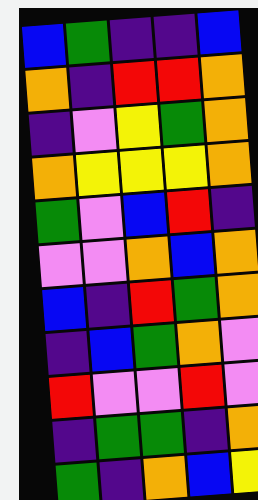[["blue", "green", "indigo", "indigo", "blue"], ["orange", "indigo", "red", "red", "orange"], ["indigo", "violet", "yellow", "green", "orange"], ["orange", "yellow", "yellow", "yellow", "orange"], ["green", "violet", "blue", "red", "indigo"], ["violet", "violet", "orange", "blue", "orange"], ["blue", "indigo", "red", "green", "orange"], ["indigo", "blue", "green", "orange", "violet"], ["red", "violet", "violet", "red", "violet"], ["indigo", "green", "green", "indigo", "orange"], ["green", "indigo", "orange", "blue", "yellow"]]